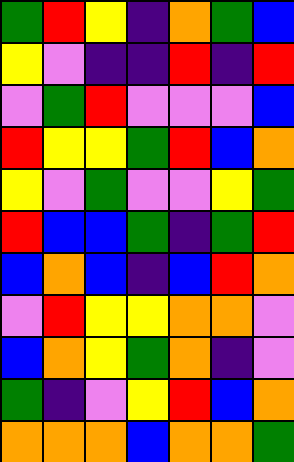[["green", "red", "yellow", "indigo", "orange", "green", "blue"], ["yellow", "violet", "indigo", "indigo", "red", "indigo", "red"], ["violet", "green", "red", "violet", "violet", "violet", "blue"], ["red", "yellow", "yellow", "green", "red", "blue", "orange"], ["yellow", "violet", "green", "violet", "violet", "yellow", "green"], ["red", "blue", "blue", "green", "indigo", "green", "red"], ["blue", "orange", "blue", "indigo", "blue", "red", "orange"], ["violet", "red", "yellow", "yellow", "orange", "orange", "violet"], ["blue", "orange", "yellow", "green", "orange", "indigo", "violet"], ["green", "indigo", "violet", "yellow", "red", "blue", "orange"], ["orange", "orange", "orange", "blue", "orange", "orange", "green"]]